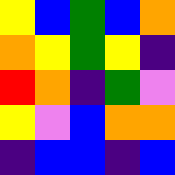[["yellow", "blue", "green", "blue", "orange"], ["orange", "yellow", "green", "yellow", "indigo"], ["red", "orange", "indigo", "green", "violet"], ["yellow", "violet", "blue", "orange", "orange"], ["indigo", "blue", "blue", "indigo", "blue"]]